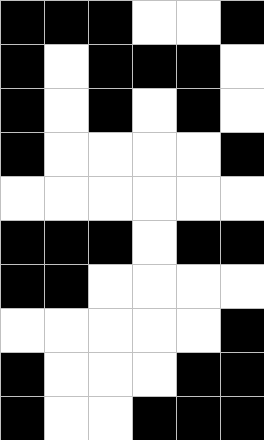[["black", "black", "black", "white", "white", "black"], ["black", "white", "black", "black", "black", "white"], ["black", "white", "black", "white", "black", "white"], ["black", "white", "white", "white", "white", "black"], ["white", "white", "white", "white", "white", "white"], ["black", "black", "black", "white", "black", "black"], ["black", "black", "white", "white", "white", "white"], ["white", "white", "white", "white", "white", "black"], ["black", "white", "white", "white", "black", "black"], ["black", "white", "white", "black", "black", "black"]]